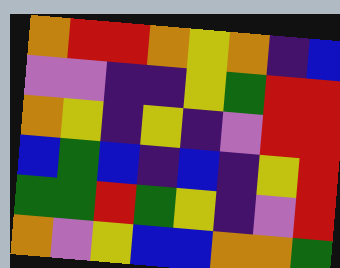[["orange", "red", "red", "orange", "yellow", "orange", "indigo", "blue"], ["violet", "violet", "indigo", "indigo", "yellow", "green", "red", "red"], ["orange", "yellow", "indigo", "yellow", "indigo", "violet", "red", "red"], ["blue", "green", "blue", "indigo", "blue", "indigo", "yellow", "red"], ["green", "green", "red", "green", "yellow", "indigo", "violet", "red"], ["orange", "violet", "yellow", "blue", "blue", "orange", "orange", "green"]]